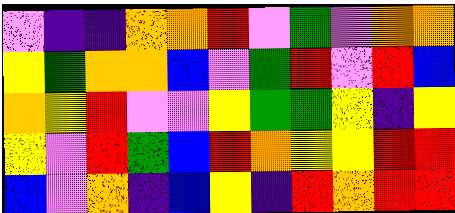[["violet", "indigo", "indigo", "orange", "orange", "red", "violet", "green", "violet", "orange", "orange"], ["yellow", "green", "orange", "orange", "blue", "violet", "green", "red", "violet", "red", "blue"], ["orange", "yellow", "red", "violet", "violet", "yellow", "green", "green", "yellow", "indigo", "yellow"], ["yellow", "violet", "red", "green", "blue", "red", "orange", "yellow", "yellow", "red", "red"], ["blue", "violet", "orange", "indigo", "blue", "yellow", "indigo", "red", "orange", "red", "red"]]